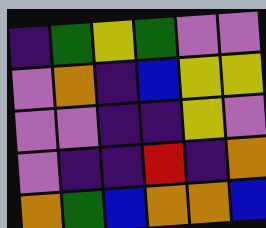[["indigo", "green", "yellow", "green", "violet", "violet"], ["violet", "orange", "indigo", "blue", "yellow", "yellow"], ["violet", "violet", "indigo", "indigo", "yellow", "violet"], ["violet", "indigo", "indigo", "red", "indigo", "orange"], ["orange", "green", "blue", "orange", "orange", "blue"]]